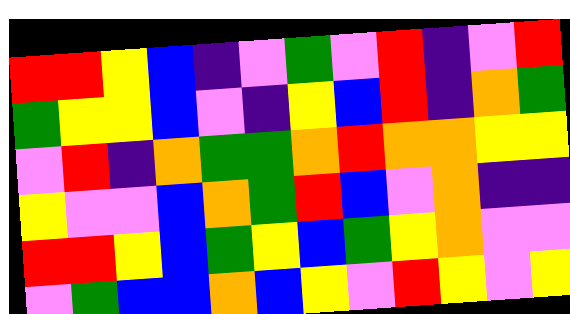[["red", "red", "yellow", "blue", "indigo", "violet", "green", "violet", "red", "indigo", "violet", "red"], ["green", "yellow", "yellow", "blue", "violet", "indigo", "yellow", "blue", "red", "indigo", "orange", "green"], ["violet", "red", "indigo", "orange", "green", "green", "orange", "red", "orange", "orange", "yellow", "yellow"], ["yellow", "violet", "violet", "blue", "orange", "green", "red", "blue", "violet", "orange", "indigo", "indigo"], ["red", "red", "yellow", "blue", "green", "yellow", "blue", "green", "yellow", "orange", "violet", "violet"], ["violet", "green", "blue", "blue", "orange", "blue", "yellow", "violet", "red", "yellow", "violet", "yellow"]]